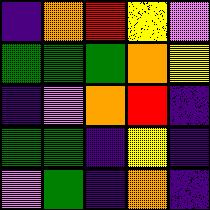[["indigo", "orange", "red", "yellow", "violet"], ["green", "green", "green", "orange", "yellow"], ["indigo", "violet", "orange", "red", "indigo"], ["green", "green", "indigo", "yellow", "indigo"], ["violet", "green", "indigo", "orange", "indigo"]]